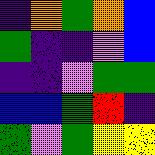[["indigo", "orange", "green", "orange", "blue"], ["green", "indigo", "indigo", "violet", "blue"], ["indigo", "indigo", "violet", "green", "green"], ["blue", "blue", "green", "red", "indigo"], ["green", "violet", "green", "yellow", "yellow"]]